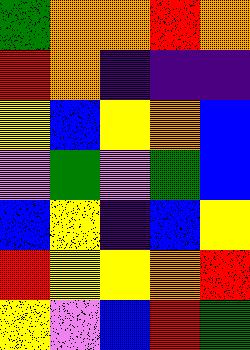[["green", "orange", "orange", "red", "orange"], ["red", "orange", "indigo", "indigo", "indigo"], ["yellow", "blue", "yellow", "orange", "blue"], ["violet", "green", "violet", "green", "blue"], ["blue", "yellow", "indigo", "blue", "yellow"], ["red", "yellow", "yellow", "orange", "red"], ["yellow", "violet", "blue", "red", "green"]]